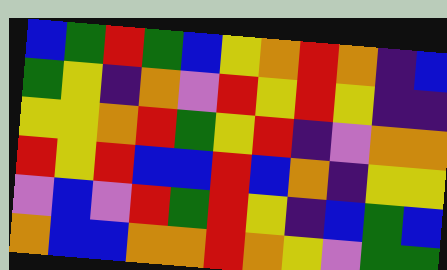[["blue", "green", "red", "green", "blue", "yellow", "orange", "red", "orange", "indigo", "blue"], ["green", "yellow", "indigo", "orange", "violet", "red", "yellow", "red", "yellow", "indigo", "indigo"], ["yellow", "yellow", "orange", "red", "green", "yellow", "red", "indigo", "violet", "orange", "orange"], ["red", "yellow", "red", "blue", "blue", "red", "blue", "orange", "indigo", "yellow", "yellow"], ["violet", "blue", "violet", "red", "green", "red", "yellow", "indigo", "blue", "green", "blue"], ["orange", "blue", "blue", "orange", "orange", "red", "orange", "yellow", "violet", "green", "green"]]